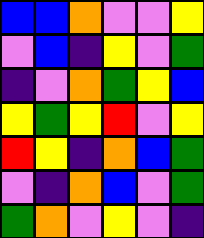[["blue", "blue", "orange", "violet", "violet", "yellow"], ["violet", "blue", "indigo", "yellow", "violet", "green"], ["indigo", "violet", "orange", "green", "yellow", "blue"], ["yellow", "green", "yellow", "red", "violet", "yellow"], ["red", "yellow", "indigo", "orange", "blue", "green"], ["violet", "indigo", "orange", "blue", "violet", "green"], ["green", "orange", "violet", "yellow", "violet", "indigo"]]